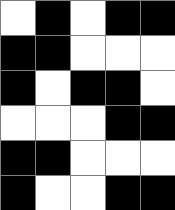[["white", "black", "white", "black", "black"], ["black", "black", "white", "white", "white"], ["black", "white", "black", "black", "white"], ["white", "white", "white", "black", "black"], ["black", "black", "white", "white", "white"], ["black", "white", "white", "black", "black"]]